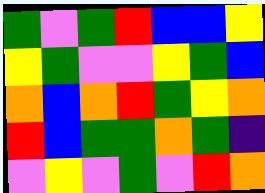[["green", "violet", "green", "red", "blue", "blue", "yellow"], ["yellow", "green", "violet", "violet", "yellow", "green", "blue"], ["orange", "blue", "orange", "red", "green", "yellow", "orange"], ["red", "blue", "green", "green", "orange", "green", "indigo"], ["violet", "yellow", "violet", "green", "violet", "red", "orange"]]